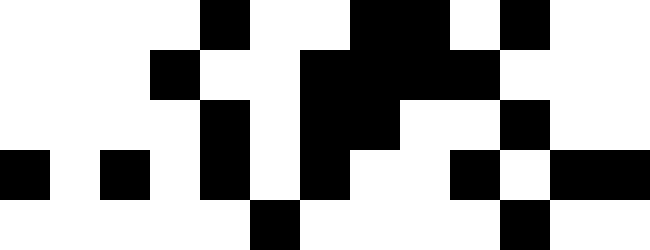[["white", "white", "white", "white", "black", "white", "white", "black", "black", "white", "black", "white", "white"], ["white", "white", "white", "black", "white", "white", "black", "black", "black", "black", "white", "white", "white"], ["white", "white", "white", "white", "black", "white", "black", "black", "white", "white", "black", "white", "white"], ["black", "white", "black", "white", "black", "white", "black", "white", "white", "black", "white", "black", "black"], ["white", "white", "white", "white", "white", "black", "white", "white", "white", "white", "black", "white", "white"]]